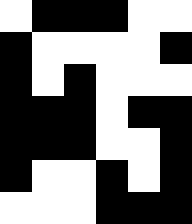[["white", "black", "black", "black", "white", "white"], ["black", "white", "white", "white", "white", "black"], ["black", "white", "black", "white", "white", "white"], ["black", "black", "black", "white", "black", "black"], ["black", "black", "black", "white", "white", "black"], ["black", "white", "white", "black", "white", "black"], ["white", "white", "white", "black", "black", "black"]]